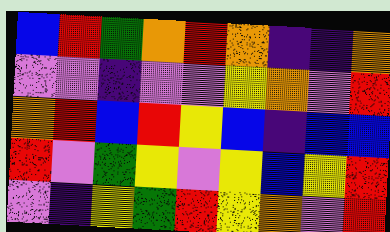[["blue", "red", "green", "orange", "red", "orange", "indigo", "indigo", "orange"], ["violet", "violet", "indigo", "violet", "violet", "yellow", "orange", "violet", "red"], ["orange", "red", "blue", "red", "yellow", "blue", "indigo", "blue", "blue"], ["red", "violet", "green", "yellow", "violet", "yellow", "blue", "yellow", "red"], ["violet", "indigo", "yellow", "green", "red", "yellow", "orange", "violet", "red"]]